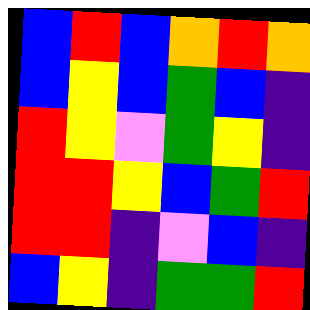[["blue", "red", "blue", "orange", "red", "orange"], ["blue", "yellow", "blue", "green", "blue", "indigo"], ["red", "yellow", "violet", "green", "yellow", "indigo"], ["red", "red", "yellow", "blue", "green", "red"], ["red", "red", "indigo", "violet", "blue", "indigo"], ["blue", "yellow", "indigo", "green", "green", "red"]]